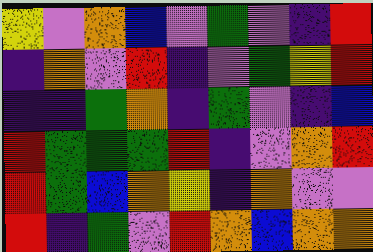[["yellow", "violet", "orange", "blue", "violet", "green", "violet", "indigo", "red"], ["indigo", "orange", "violet", "red", "indigo", "violet", "green", "yellow", "red"], ["indigo", "indigo", "green", "orange", "indigo", "green", "violet", "indigo", "blue"], ["red", "green", "green", "green", "red", "indigo", "violet", "orange", "red"], ["red", "green", "blue", "orange", "yellow", "indigo", "orange", "violet", "violet"], ["red", "indigo", "green", "violet", "red", "orange", "blue", "orange", "orange"]]